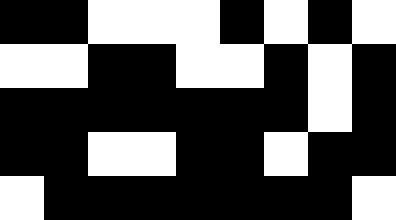[["black", "black", "white", "white", "white", "black", "white", "black", "white"], ["white", "white", "black", "black", "white", "white", "black", "white", "black"], ["black", "black", "black", "black", "black", "black", "black", "white", "black"], ["black", "black", "white", "white", "black", "black", "white", "black", "black"], ["white", "black", "black", "black", "black", "black", "black", "black", "white"]]